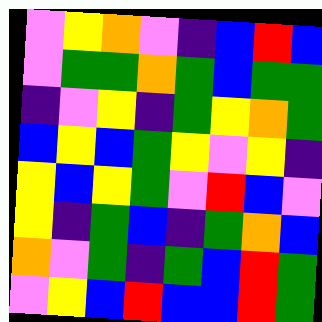[["violet", "yellow", "orange", "violet", "indigo", "blue", "red", "blue"], ["violet", "green", "green", "orange", "green", "blue", "green", "green"], ["indigo", "violet", "yellow", "indigo", "green", "yellow", "orange", "green"], ["blue", "yellow", "blue", "green", "yellow", "violet", "yellow", "indigo"], ["yellow", "blue", "yellow", "green", "violet", "red", "blue", "violet"], ["yellow", "indigo", "green", "blue", "indigo", "green", "orange", "blue"], ["orange", "violet", "green", "indigo", "green", "blue", "red", "green"], ["violet", "yellow", "blue", "red", "blue", "blue", "red", "green"]]